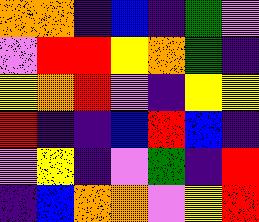[["orange", "orange", "indigo", "blue", "indigo", "green", "violet"], ["violet", "red", "red", "yellow", "orange", "green", "indigo"], ["yellow", "orange", "red", "violet", "indigo", "yellow", "yellow"], ["red", "indigo", "indigo", "blue", "red", "blue", "indigo"], ["violet", "yellow", "indigo", "violet", "green", "indigo", "red"], ["indigo", "blue", "orange", "orange", "violet", "yellow", "red"]]